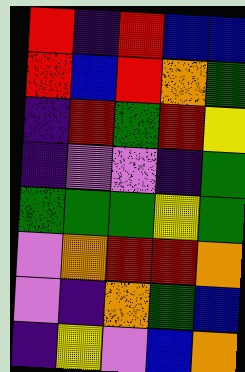[["red", "indigo", "red", "blue", "blue"], ["red", "blue", "red", "orange", "green"], ["indigo", "red", "green", "red", "yellow"], ["indigo", "violet", "violet", "indigo", "green"], ["green", "green", "green", "yellow", "green"], ["violet", "orange", "red", "red", "orange"], ["violet", "indigo", "orange", "green", "blue"], ["indigo", "yellow", "violet", "blue", "orange"]]